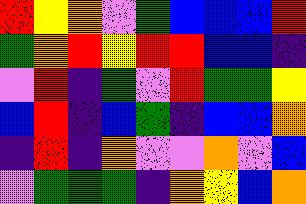[["red", "yellow", "orange", "violet", "green", "blue", "blue", "blue", "red"], ["green", "orange", "red", "yellow", "red", "red", "blue", "blue", "indigo"], ["violet", "red", "indigo", "green", "violet", "red", "green", "green", "yellow"], ["blue", "red", "indigo", "blue", "green", "indigo", "blue", "blue", "orange"], ["indigo", "red", "indigo", "orange", "violet", "violet", "orange", "violet", "blue"], ["violet", "green", "green", "green", "indigo", "orange", "yellow", "blue", "orange"]]